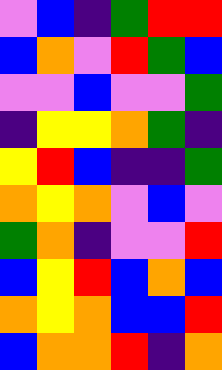[["violet", "blue", "indigo", "green", "red", "red"], ["blue", "orange", "violet", "red", "green", "blue"], ["violet", "violet", "blue", "violet", "violet", "green"], ["indigo", "yellow", "yellow", "orange", "green", "indigo"], ["yellow", "red", "blue", "indigo", "indigo", "green"], ["orange", "yellow", "orange", "violet", "blue", "violet"], ["green", "orange", "indigo", "violet", "violet", "red"], ["blue", "yellow", "red", "blue", "orange", "blue"], ["orange", "yellow", "orange", "blue", "blue", "red"], ["blue", "orange", "orange", "red", "indigo", "orange"]]